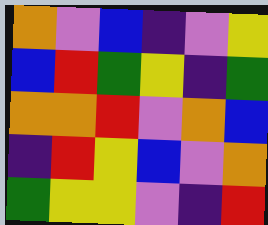[["orange", "violet", "blue", "indigo", "violet", "yellow"], ["blue", "red", "green", "yellow", "indigo", "green"], ["orange", "orange", "red", "violet", "orange", "blue"], ["indigo", "red", "yellow", "blue", "violet", "orange"], ["green", "yellow", "yellow", "violet", "indigo", "red"]]